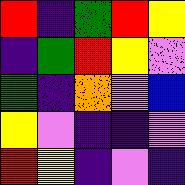[["red", "indigo", "green", "red", "yellow"], ["indigo", "green", "red", "yellow", "violet"], ["green", "indigo", "orange", "violet", "blue"], ["yellow", "violet", "indigo", "indigo", "violet"], ["red", "yellow", "indigo", "violet", "indigo"]]